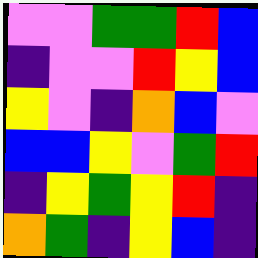[["violet", "violet", "green", "green", "red", "blue"], ["indigo", "violet", "violet", "red", "yellow", "blue"], ["yellow", "violet", "indigo", "orange", "blue", "violet"], ["blue", "blue", "yellow", "violet", "green", "red"], ["indigo", "yellow", "green", "yellow", "red", "indigo"], ["orange", "green", "indigo", "yellow", "blue", "indigo"]]